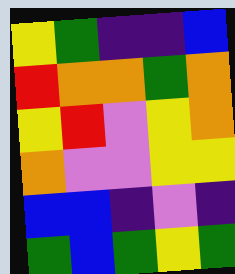[["yellow", "green", "indigo", "indigo", "blue"], ["red", "orange", "orange", "green", "orange"], ["yellow", "red", "violet", "yellow", "orange"], ["orange", "violet", "violet", "yellow", "yellow"], ["blue", "blue", "indigo", "violet", "indigo"], ["green", "blue", "green", "yellow", "green"]]